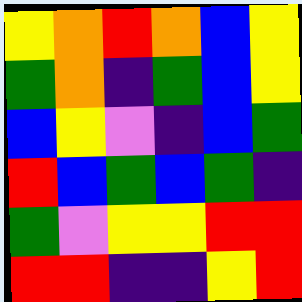[["yellow", "orange", "red", "orange", "blue", "yellow"], ["green", "orange", "indigo", "green", "blue", "yellow"], ["blue", "yellow", "violet", "indigo", "blue", "green"], ["red", "blue", "green", "blue", "green", "indigo"], ["green", "violet", "yellow", "yellow", "red", "red"], ["red", "red", "indigo", "indigo", "yellow", "red"]]